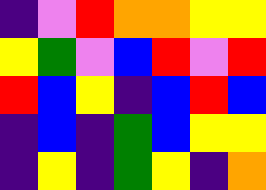[["indigo", "violet", "red", "orange", "orange", "yellow", "yellow"], ["yellow", "green", "violet", "blue", "red", "violet", "red"], ["red", "blue", "yellow", "indigo", "blue", "red", "blue"], ["indigo", "blue", "indigo", "green", "blue", "yellow", "yellow"], ["indigo", "yellow", "indigo", "green", "yellow", "indigo", "orange"]]